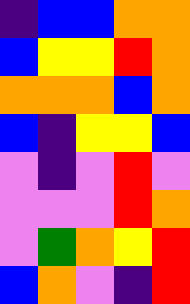[["indigo", "blue", "blue", "orange", "orange"], ["blue", "yellow", "yellow", "red", "orange"], ["orange", "orange", "orange", "blue", "orange"], ["blue", "indigo", "yellow", "yellow", "blue"], ["violet", "indigo", "violet", "red", "violet"], ["violet", "violet", "violet", "red", "orange"], ["violet", "green", "orange", "yellow", "red"], ["blue", "orange", "violet", "indigo", "red"]]